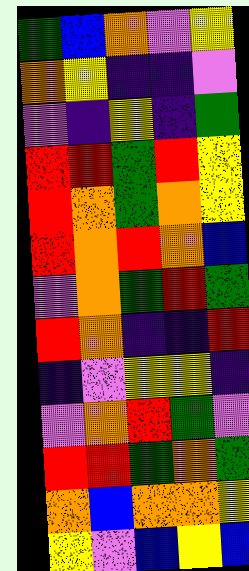[["green", "blue", "orange", "violet", "yellow"], ["orange", "yellow", "indigo", "indigo", "violet"], ["violet", "indigo", "yellow", "indigo", "green"], ["red", "red", "green", "red", "yellow"], ["red", "orange", "green", "orange", "yellow"], ["red", "orange", "red", "orange", "blue"], ["violet", "orange", "green", "red", "green"], ["red", "orange", "indigo", "indigo", "red"], ["indigo", "violet", "yellow", "yellow", "indigo"], ["violet", "orange", "red", "green", "violet"], ["red", "red", "green", "orange", "green"], ["orange", "blue", "orange", "orange", "yellow"], ["yellow", "violet", "blue", "yellow", "blue"]]